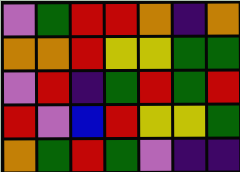[["violet", "green", "red", "red", "orange", "indigo", "orange"], ["orange", "orange", "red", "yellow", "yellow", "green", "green"], ["violet", "red", "indigo", "green", "red", "green", "red"], ["red", "violet", "blue", "red", "yellow", "yellow", "green"], ["orange", "green", "red", "green", "violet", "indigo", "indigo"]]